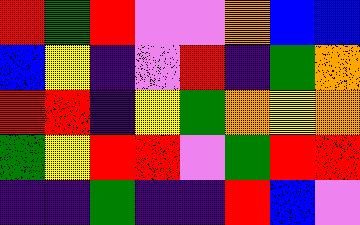[["red", "green", "red", "violet", "violet", "orange", "blue", "blue"], ["blue", "yellow", "indigo", "violet", "red", "indigo", "green", "orange"], ["red", "red", "indigo", "yellow", "green", "orange", "yellow", "orange"], ["green", "yellow", "red", "red", "violet", "green", "red", "red"], ["indigo", "indigo", "green", "indigo", "indigo", "red", "blue", "violet"]]